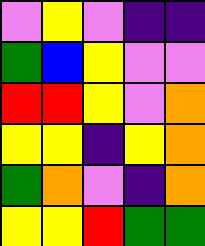[["violet", "yellow", "violet", "indigo", "indigo"], ["green", "blue", "yellow", "violet", "violet"], ["red", "red", "yellow", "violet", "orange"], ["yellow", "yellow", "indigo", "yellow", "orange"], ["green", "orange", "violet", "indigo", "orange"], ["yellow", "yellow", "red", "green", "green"]]